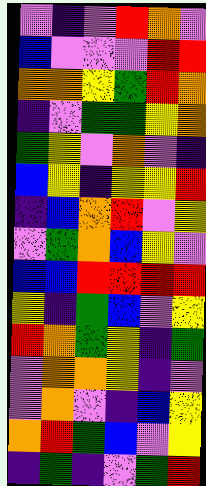[["violet", "indigo", "violet", "red", "orange", "violet"], ["blue", "violet", "violet", "violet", "red", "red"], ["orange", "orange", "yellow", "green", "red", "orange"], ["indigo", "violet", "green", "green", "yellow", "orange"], ["green", "yellow", "violet", "orange", "violet", "indigo"], ["blue", "yellow", "indigo", "yellow", "yellow", "red"], ["indigo", "blue", "orange", "red", "violet", "yellow"], ["violet", "green", "orange", "blue", "yellow", "violet"], ["blue", "blue", "red", "red", "red", "red"], ["yellow", "indigo", "green", "blue", "violet", "yellow"], ["red", "orange", "green", "yellow", "indigo", "green"], ["violet", "orange", "orange", "yellow", "indigo", "violet"], ["violet", "orange", "violet", "indigo", "blue", "yellow"], ["orange", "red", "green", "blue", "violet", "yellow"], ["indigo", "green", "indigo", "violet", "green", "red"]]